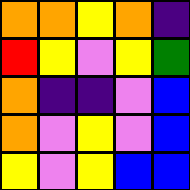[["orange", "orange", "yellow", "orange", "indigo"], ["red", "yellow", "violet", "yellow", "green"], ["orange", "indigo", "indigo", "violet", "blue"], ["orange", "violet", "yellow", "violet", "blue"], ["yellow", "violet", "yellow", "blue", "blue"]]